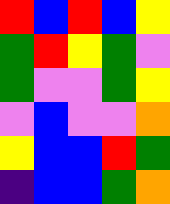[["red", "blue", "red", "blue", "yellow"], ["green", "red", "yellow", "green", "violet"], ["green", "violet", "violet", "green", "yellow"], ["violet", "blue", "violet", "violet", "orange"], ["yellow", "blue", "blue", "red", "green"], ["indigo", "blue", "blue", "green", "orange"]]